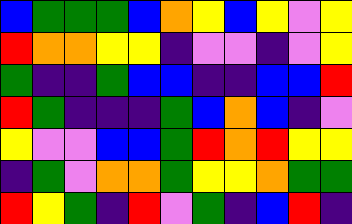[["blue", "green", "green", "green", "blue", "orange", "yellow", "blue", "yellow", "violet", "yellow"], ["red", "orange", "orange", "yellow", "yellow", "indigo", "violet", "violet", "indigo", "violet", "yellow"], ["green", "indigo", "indigo", "green", "blue", "blue", "indigo", "indigo", "blue", "blue", "red"], ["red", "green", "indigo", "indigo", "indigo", "green", "blue", "orange", "blue", "indigo", "violet"], ["yellow", "violet", "violet", "blue", "blue", "green", "red", "orange", "red", "yellow", "yellow"], ["indigo", "green", "violet", "orange", "orange", "green", "yellow", "yellow", "orange", "green", "green"], ["red", "yellow", "green", "indigo", "red", "violet", "green", "indigo", "blue", "red", "indigo"]]